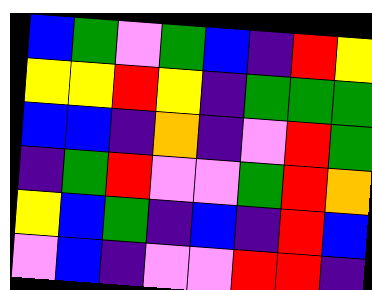[["blue", "green", "violet", "green", "blue", "indigo", "red", "yellow"], ["yellow", "yellow", "red", "yellow", "indigo", "green", "green", "green"], ["blue", "blue", "indigo", "orange", "indigo", "violet", "red", "green"], ["indigo", "green", "red", "violet", "violet", "green", "red", "orange"], ["yellow", "blue", "green", "indigo", "blue", "indigo", "red", "blue"], ["violet", "blue", "indigo", "violet", "violet", "red", "red", "indigo"]]